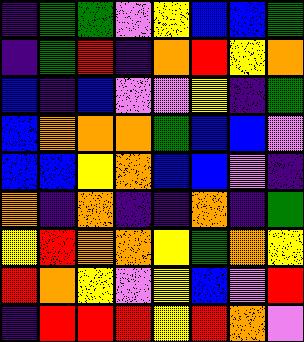[["indigo", "green", "green", "violet", "yellow", "blue", "blue", "green"], ["indigo", "green", "red", "indigo", "orange", "red", "yellow", "orange"], ["blue", "indigo", "blue", "violet", "violet", "yellow", "indigo", "green"], ["blue", "orange", "orange", "orange", "green", "blue", "blue", "violet"], ["blue", "blue", "yellow", "orange", "blue", "blue", "violet", "indigo"], ["orange", "indigo", "orange", "indigo", "indigo", "orange", "indigo", "green"], ["yellow", "red", "orange", "orange", "yellow", "green", "orange", "yellow"], ["red", "orange", "yellow", "violet", "yellow", "blue", "violet", "red"], ["indigo", "red", "red", "red", "yellow", "red", "orange", "violet"]]